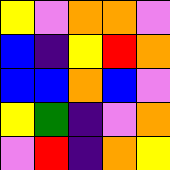[["yellow", "violet", "orange", "orange", "violet"], ["blue", "indigo", "yellow", "red", "orange"], ["blue", "blue", "orange", "blue", "violet"], ["yellow", "green", "indigo", "violet", "orange"], ["violet", "red", "indigo", "orange", "yellow"]]